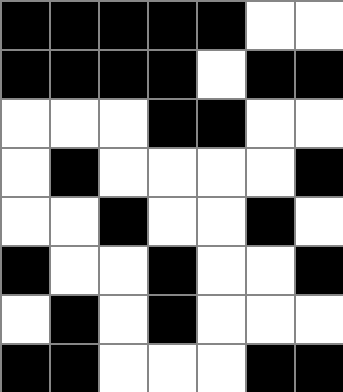[["black", "black", "black", "black", "black", "white", "white"], ["black", "black", "black", "black", "white", "black", "black"], ["white", "white", "white", "black", "black", "white", "white"], ["white", "black", "white", "white", "white", "white", "black"], ["white", "white", "black", "white", "white", "black", "white"], ["black", "white", "white", "black", "white", "white", "black"], ["white", "black", "white", "black", "white", "white", "white"], ["black", "black", "white", "white", "white", "black", "black"]]